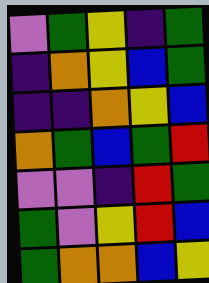[["violet", "green", "yellow", "indigo", "green"], ["indigo", "orange", "yellow", "blue", "green"], ["indigo", "indigo", "orange", "yellow", "blue"], ["orange", "green", "blue", "green", "red"], ["violet", "violet", "indigo", "red", "green"], ["green", "violet", "yellow", "red", "blue"], ["green", "orange", "orange", "blue", "yellow"]]